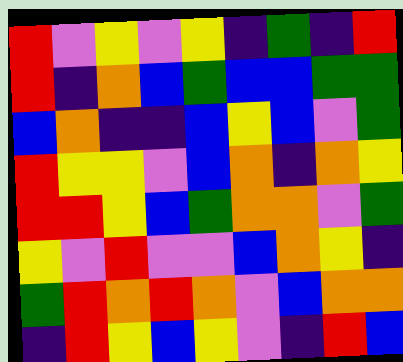[["red", "violet", "yellow", "violet", "yellow", "indigo", "green", "indigo", "red"], ["red", "indigo", "orange", "blue", "green", "blue", "blue", "green", "green"], ["blue", "orange", "indigo", "indigo", "blue", "yellow", "blue", "violet", "green"], ["red", "yellow", "yellow", "violet", "blue", "orange", "indigo", "orange", "yellow"], ["red", "red", "yellow", "blue", "green", "orange", "orange", "violet", "green"], ["yellow", "violet", "red", "violet", "violet", "blue", "orange", "yellow", "indigo"], ["green", "red", "orange", "red", "orange", "violet", "blue", "orange", "orange"], ["indigo", "red", "yellow", "blue", "yellow", "violet", "indigo", "red", "blue"]]